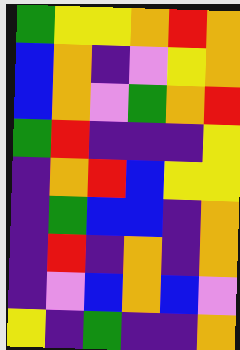[["green", "yellow", "yellow", "orange", "red", "orange"], ["blue", "orange", "indigo", "violet", "yellow", "orange"], ["blue", "orange", "violet", "green", "orange", "red"], ["green", "red", "indigo", "indigo", "indigo", "yellow"], ["indigo", "orange", "red", "blue", "yellow", "yellow"], ["indigo", "green", "blue", "blue", "indigo", "orange"], ["indigo", "red", "indigo", "orange", "indigo", "orange"], ["indigo", "violet", "blue", "orange", "blue", "violet"], ["yellow", "indigo", "green", "indigo", "indigo", "orange"]]